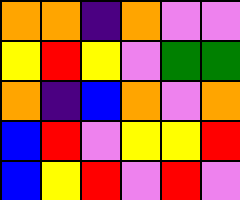[["orange", "orange", "indigo", "orange", "violet", "violet"], ["yellow", "red", "yellow", "violet", "green", "green"], ["orange", "indigo", "blue", "orange", "violet", "orange"], ["blue", "red", "violet", "yellow", "yellow", "red"], ["blue", "yellow", "red", "violet", "red", "violet"]]